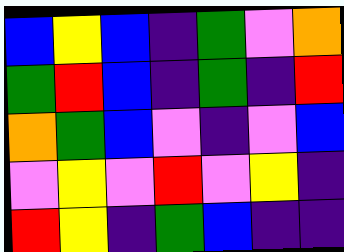[["blue", "yellow", "blue", "indigo", "green", "violet", "orange"], ["green", "red", "blue", "indigo", "green", "indigo", "red"], ["orange", "green", "blue", "violet", "indigo", "violet", "blue"], ["violet", "yellow", "violet", "red", "violet", "yellow", "indigo"], ["red", "yellow", "indigo", "green", "blue", "indigo", "indigo"]]